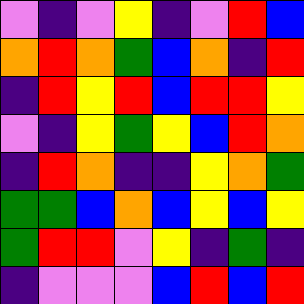[["violet", "indigo", "violet", "yellow", "indigo", "violet", "red", "blue"], ["orange", "red", "orange", "green", "blue", "orange", "indigo", "red"], ["indigo", "red", "yellow", "red", "blue", "red", "red", "yellow"], ["violet", "indigo", "yellow", "green", "yellow", "blue", "red", "orange"], ["indigo", "red", "orange", "indigo", "indigo", "yellow", "orange", "green"], ["green", "green", "blue", "orange", "blue", "yellow", "blue", "yellow"], ["green", "red", "red", "violet", "yellow", "indigo", "green", "indigo"], ["indigo", "violet", "violet", "violet", "blue", "red", "blue", "red"]]